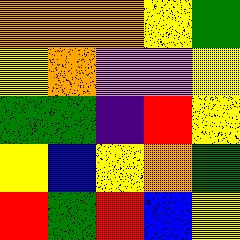[["orange", "orange", "orange", "yellow", "green"], ["yellow", "orange", "violet", "violet", "yellow"], ["green", "green", "indigo", "red", "yellow"], ["yellow", "blue", "yellow", "orange", "green"], ["red", "green", "red", "blue", "yellow"]]